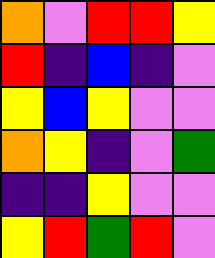[["orange", "violet", "red", "red", "yellow"], ["red", "indigo", "blue", "indigo", "violet"], ["yellow", "blue", "yellow", "violet", "violet"], ["orange", "yellow", "indigo", "violet", "green"], ["indigo", "indigo", "yellow", "violet", "violet"], ["yellow", "red", "green", "red", "violet"]]